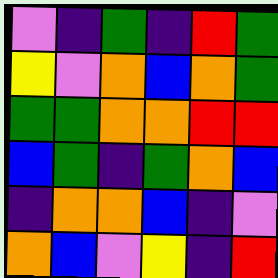[["violet", "indigo", "green", "indigo", "red", "green"], ["yellow", "violet", "orange", "blue", "orange", "green"], ["green", "green", "orange", "orange", "red", "red"], ["blue", "green", "indigo", "green", "orange", "blue"], ["indigo", "orange", "orange", "blue", "indigo", "violet"], ["orange", "blue", "violet", "yellow", "indigo", "red"]]